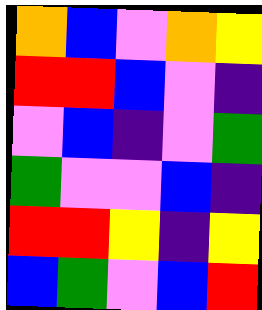[["orange", "blue", "violet", "orange", "yellow"], ["red", "red", "blue", "violet", "indigo"], ["violet", "blue", "indigo", "violet", "green"], ["green", "violet", "violet", "blue", "indigo"], ["red", "red", "yellow", "indigo", "yellow"], ["blue", "green", "violet", "blue", "red"]]